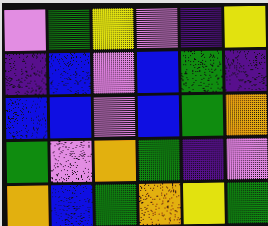[["violet", "green", "yellow", "violet", "indigo", "yellow"], ["indigo", "blue", "violet", "blue", "green", "indigo"], ["blue", "blue", "violet", "blue", "green", "orange"], ["green", "violet", "orange", "green", "indigo", "violet"], ["orange", "blue", "green", "orange", "yellow", "green"]]